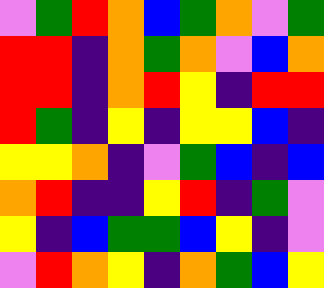[["violet", "green", "red", "orange", "blue", "green", "orange", "violet", "green"], ["red", "red", "indigo", "orange", "green", "orange", "violet", "blue", "orange"], ["red", "red", "indigo", "orange", "red", "yellow", "indigo", "red", "red"], ["red", "green", "indigo", "yellow", "indigo", "yellow", "yellow", "blue", "indigo"], ["yellow", "yellow", "orange", "indigo", "violet", "green", "blue", "indigo", "blue"], ["orange", "red", "indigo", "indigo", "yellow", "red", "indigo", "green", "violet"], ["yellow", "indigo", "blue", "green", "green", "blue", "yellow", "indigo", "violet"], ["violet", "red", "orange", "yellow", "indigo", "orange", "green", "blue", "yellow"]]